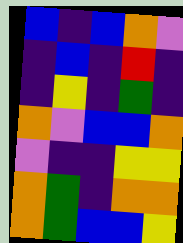[["blue", "indigo", "blue", "orange", "violet"], ["indigo", "blue", "indigo", "red", "indigo"], ["indigo", "yellow", "indigo", "green", "indigo"], ["orange", "violet", "blue", "blue", "orange"], ["violet", "indigo", "indigo", "yellow", "yellow"], ["orange", "green", "indigo", "orange", "orange"], ["orange", "green", "blue", "blue", "yellow"]]